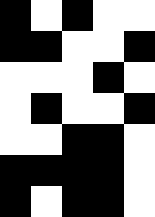[["black", "white", "black", "white", "white"], ["black", "black", "white", "white", "black"], ["white", "white", "white", "black", "white"], ["white", "black", "white", "white", "black"], ["white", "white", "black", "black", "white"], ["black", "black", "black", "black", "white"], ["black", "white", "black", "black", "white"]]